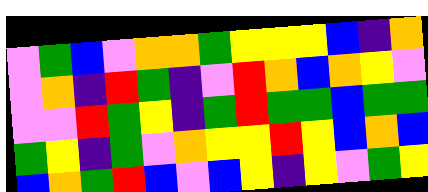[["violet", "green", "blue", "violet", "orange", "orange", "green", "yellow", "yellow", "yellow", "blue", "indigo", "orange"], ["violet", "orange", "indigo", "red", "green", "indigo", "violet", "red", "orange", "blue", "orange", "yellow", "violet"], ["violet", "violet", "red", "green", "yellow", "indigo", "green", "red", "green", "green", "blue", "green", "green"], ["green", "yellow", "indigo", "green", "violet", "orange", "yellow", "yellow", "red", "yellow", "blue", "orange", "blue"], ["blue", "orange", "green", "red", "blue", "violet", "blue", "yellow", "indigo", "yellow", "violet", "green", "yellow"]]